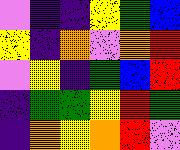[["violet", "indigo", "indigo", "yellow", "green", "blue"], ["yellow", "indigo", "orange", "violet", "orange", "red"], ["violet", "yellow", "indigo", "green", "blue", "red"], ["indigo", "green", "green", "yellow", "red", "green"], ["indigo", "orange", "yellow", "orange", "red", "violet"]]